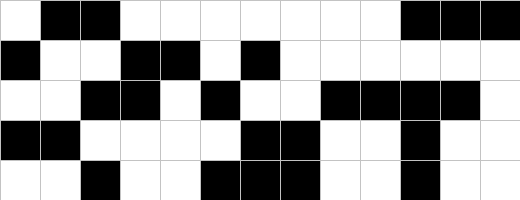[["white", "black", "black", "white", "white", "white", "white", "white", "white", "white", "black", "black", "black"], ["black", "white", "white", "black", "black", "white", "black", "white", "white", "white", "white", "white", "white"], ["white", "white", "black", "black", "white", "black", "white", "white", "black", "black", "black", "black", "white"], ["black", "black", "white", "white", "white", "white", "black", "black", "white", "white", "black", "white", "white"], ["white", "white", "black", "white", "white", "black", "black", "black", "white", "white", "black", "white", "white"]]